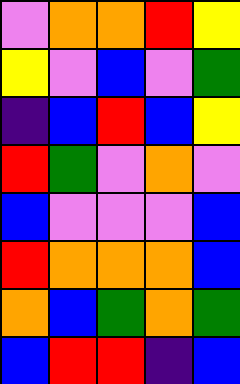[["violet", "orange", "orange", "red", "yellow"], ["yellow", "violet", "blue", "violet", "green"], ["indigo", "blue", "red", "blue", "yellow"], ["red", "green", "violet", "orange", "violet"], ["blue", "violet", "violet", "violet", "blue"], ["red", "orange", "orange", "orange", "blue"], ["orange", "blue", "green", "orange", "green"], ["blue", "red", "red", "indigo", "blue"]]